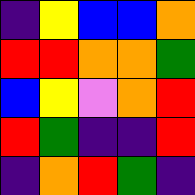[["indigo", "yellow", "blue", "blue", "orange"], ["red", "red", "orange", "orange", "green"], ["blue", "yellow", "violet", "orange", "red"], ["red", "green", "indigo", "indigo", "red"], ["indigo", "orange", "red", "green", "indigo"]]